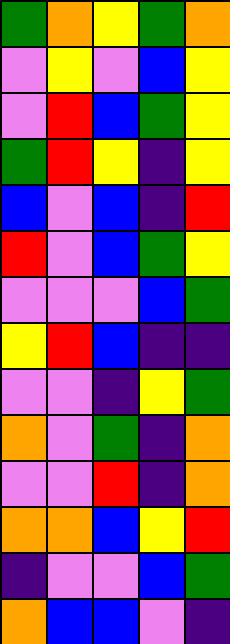[["green", "orange", "yellow", "green", "orange"], ["violet", "yellow", "violet", "blue", "yellow"], ["violet", "red", "blue", "green", "yellow"], ["green", "red", "yellow", "indigo", "yellow"], ["blue", "violet", "blue", "indigo", "red"], ["red", "violet", "blue", "green", "yellow"], ["violet", "violet", "violet", "blue", "green"], ["yellow", "red", "blue", "indigo", "indigo"], ["violet", "violet", "indigo", "yellow", "green"], ["orange", "violet", "green", "indigo", "orange"], ["violet", "violet", "red", "indigo", "orange"], ["orange", "orange", "blue", "yellow", "red"], ["indigo", "violet", "violet", "blue", "green"], ["orange", "blue", "blue", "violet", "indigo"]]